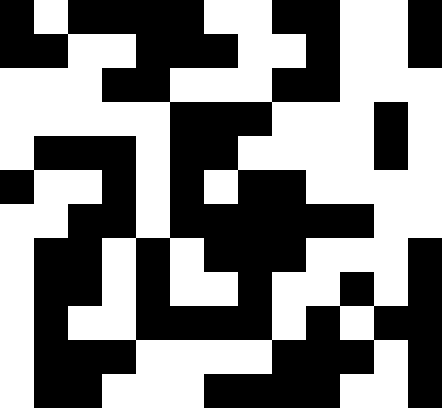[["black", "white", "black", "black", "black", "black", "white", "white", "black", "black", "white", "white", "black"], ["black", "black", "white", "white", "black", "black", "black", "white", "white", "black", "white", "white", "black"], ["white", "white", "white", "black", "black", "white", "white", "white", "black", "black", "white", "white", "white"], ["white", "white", "white", "white", "white", "black", "black", "black", "white", "white", "white", "black", "white"], ["white", "black", "black", "black", "white", "black", "black", "white", "white", "white", "white", "black", "white"], ["black", "white", "white", "black", "white", "black", "white", "black", "black", "white", "white", "white", "white"], ["white", "white", "black", "black", "white", "black", "black", "black", "black", "black", "black", "white", "white"], ["white", "black", "black", "white", "black", "white", "black", "black", "black", "white", "white", "white", "black"], ["white", "black", "black", "white", "black", "white", "white", "black", "white", "white", "black", "white", "black"], ["white", "black", "white", "white", "black", "black", "black", "black", "white", "black", "white", "black", "black"], ["white", "black", "black", "black", "white", "white", "white", "white", "black", "black", "black", "white", "black"], ["white", "black", "black", "white", "white", "white", "black", "black", "black", "black", "white", "white", "black"]]